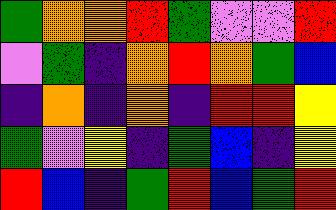[["green", "orange", "orange", "red", "green", "violet", "violet", "red"], ["violet", "green", "indigo", "orange", "red", "orange", "green", "blue"], ["indigo", "orange", "indigo", "orange", "indigo", "red", "red", "yellow"], ["green", "violet", "yellow", "indigo", "green", "blue", "indigo", "yellow"], ["red", "blue", "indigo", "green", "red", "blue", "green", "red"]]